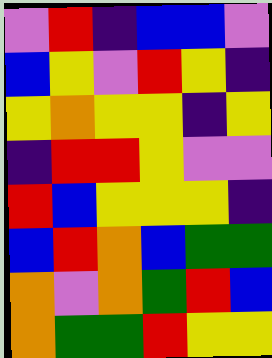[["violet", "red", "indigo", "blue", "blue", "violet"], ["blue", "yellow", "violet", "red", "yellow", "indigo"], ["yellow", "orange", "yellow", "yellow", "indigo", "yellow"], ["indigo", "red", "red", "yellow", "violet", "violet"], ["red", "blue", "yellow", "yellow", "yellow", "indigo"], ["blue", "red", "orange", "blue", "green", "green"], ["orange", "violet", "orange", "green", "red", "blue"], ["orange", "green", "green", "red", "yellow", "yellow"]]